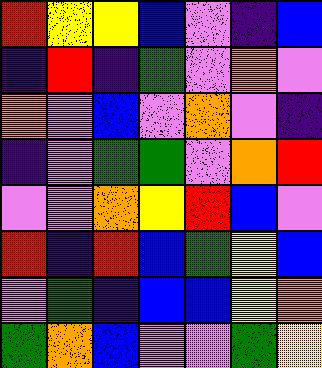[["red", "yellow", "yellow", "blue", "violet", "indigo", "blue"], ["indigo", "red", "indigo", "green", "violet", "orange", "violet"], ["orange", "violet", "blue", "violet", "orange", "violet", "indigo"], ["indigo", "violet", "green", "green", "violet", "orange", "red"], ["violet", "violet", "orange", "yellow", "red", "blue", "violet"], ["red", "indigo", "red", "blue", "green", "yellow", "blue"], ["violet", "green", "indigo", "blue", "blue", "yellow", "orange"], ["green", "orange", "blue", "violet", "violet", "green", "yellow"]]